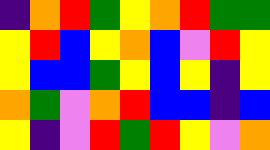[["indigo", "orange", "red", "green", "yellow", "orange", "red", "green", "green"], ["yellow", "red", "blue", "yellow", "orange", "blue", "violet", "red", "yellow"], ["yellow", "blue", "blue", "green", "yellow", "blue", "yellow", "indigo", "yellow"], ["orange", "green", "violet", "orange", "red", "blue", "blue", "indigo", "blue"], ["yellow", "indigo", "violet", "red", "green", "red", "yellow", "violet", "orange"]]